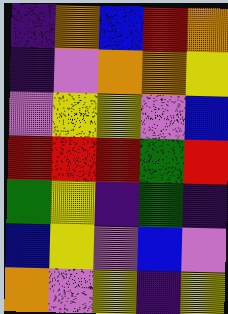[["indigo", "orange", "blue", "red", "orange"], ["indigo", "violet", "orange", "orange", "yellow"], ["violet", "yellow", "yellow", "violet", "blue"], ["red", "red", "red", "green", "red"], ["green", "yellow", "indigo", "green", "indigo"], ["blue", "yellow", "violet", "blue", "violet"], ["orange", "violet", "yellow", "indigo", "yellow"]]